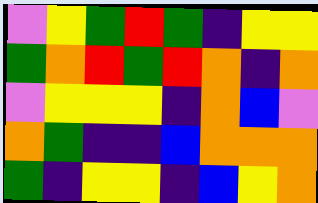[["violet", "yellow", "green", "red", "green", "indigo", "yellow", "yellow"], ["green", "orange", "red", "green", "red", "orange", "indigo", "orange"], ["violet", "yellow", "yellow", "yellow", "indigo", "orange", "blue", "violet"], ["orange", "green", "indigo", "indigo", "blue", "orange", "orange", "orange"], ["green", "indigo", "yellow", "yellow", "indigo", "blue", "yellow", "orange"]]